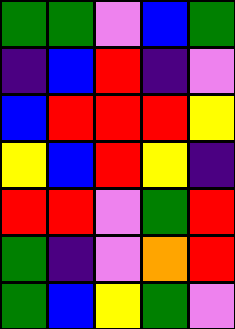[["green", "green", "violet", "blue", "green"], ["indigo", "blue", "red", "indigo", "violet"], ["blue", "red", "red", "red", "yellow"], ["yellow", "blue", "red", "yellow", "indigo"], ["red", "red", "violet", "green", "red"], ["green", "indigo", "violet", "orange", "red"], ["green", "blue", "yellow", "green", "violet"]]